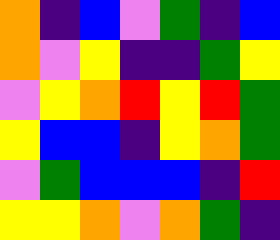[["orange", "indigo", "blue", "violet", "green", "indigo", "blue"], ["orange", "violet", "yellow", "indigo", "indigo", "green", "yellow"], ["violet", "yellow", "orange", "red", "yellow", "red", "green"], ["yellow", "blue", "blue", "indigo", "yellow", "orange", "green"], ["violet", "green", "blue", "blue", "blue", "indigo", "red"], ["yellow", "yellow", "orange", "violet", "orange", "green", "indigo"]]